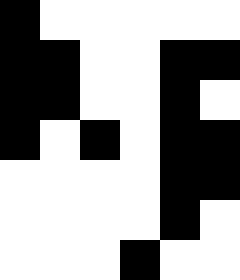[["black", "white", "white", "white", "white", "white"], ["black", "black", "white", "white", "black", "black"], ["black", "black", "white", "white", "black", "white"], ["black", "white", "black", "white", "black", "black"], ["white", "white", "white", "white", "black", "black"], ["white", "white", "white", "white", "black", "white"], ["white", "white", "white", "black", "white", "white"]]